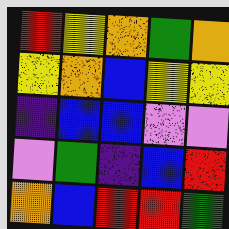[["red", "yellow", "orange", "green", "orange"], ["yellow", "orange", "blue", "yellow", "yellow"], ["indigo", "blue", "blue", "violet", "violet"], ["violet", "green", "indigo", "blue", "red"], ["orange", "blue", "red", "red", "green"]]